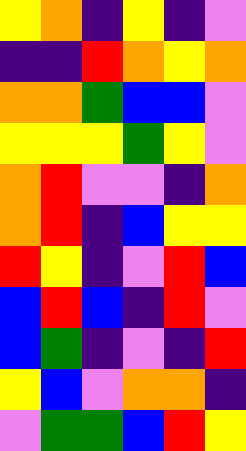[["yellow", "orange", "indigo", "yellow", "indigo", "violet"], ["indigo", "indigo", "red", "orange", "yellow", "orange"], ["orange", "orange", "green", "blue", "blue", "violet"], ["yellow", "yellow", "yellow", "green", "yellow", "violet"], ["orange", "red", "violet", "violet", "indigo", "orange"], ["orange", "red", "indigo", "blue", "yellow", "yellow"], ["red", "yellow", "indigo", "violet", "red", "blue"], ["blue", "red", "blue", "indigo", "red", "violet"], ["blue", "green", "indigo", "violet", "indigo", "red"], ["yellow", "blue", "violet", "orange", "orange", "indigo"], ["violet", "green", "green", "blue", "red", "yellow"]]